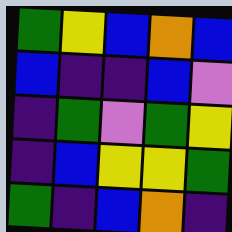[["green", "yellow", "blue", "orange", "blue"], ["blue", "indigo", "indigo", "blue", "violet"], ["indigo", "green", "violet", "green", "yellow"], ["indigo", "blue", "yellow", "yellow", "green"], ["green", "indigo", "blue", "orange", "indigo"]]